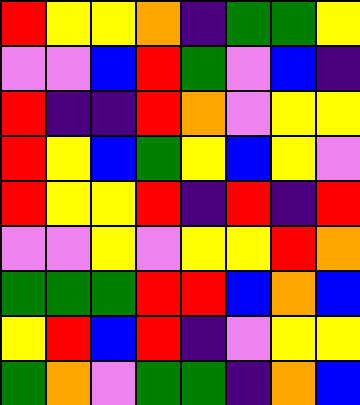[["red", "yellow", "yellow", "orange", "indigo", "green", "green", "yellow"], ["violet", "violet", "blue", "red", "green", "violet", "blue", "indigo"], ["red", "indigo", "indigo", "red", "orange", "violet", "yellow", "yellow"], ["red", "yellow", "blue", "green", "yellow", "blue", "yellow", "violet"], ["red", "yellow", "yellow", "red", "indigo", "red", "indigo", "red"], ["violet", "violet", "yellow", "violet", "yellow", "yellow", "red", "orange"], ["green", "green", "green", "red", "red", "blue", "orange", "blue"], ["yellow", "red", "blue", "red", "indigo", "violet", "yellow", "yellow"], ["green", "orange", "violet", "green", "green", "indigo", "orange", "blue"]]